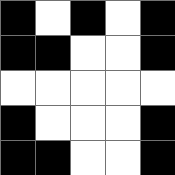[["black", "white", "black", "white", "black"], ["black", "black", "white", "white", "black"], ["white", "white", "white", "white", "white"], ["black", "white", "white", "white", "black"], ["black", "black", "white", "white", "black"]]